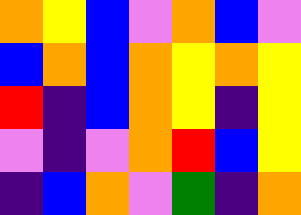[["orange", "yellow", "blue", "violet", "orange", "blue", "violet"], ["blue", "orange", "blue", "orange", "yellow", "orange", "yellow"], ["red", "indigo", "blue", "orange", "yellow", "indigo", "yellow"], ["violet", "indigo", "violet", "orange", "red", "blue", "yellow"], ["indigo", "blue", "orange", "violet", "green", "indigo", "orange"]]